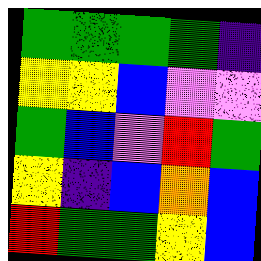[["green", "green", "green", "green", "indigo"], ["yellow", "yellow", "blue", "violet", "violet"], ["green", "blue", "violet", "red", "green"], ["yellow", "indigo", "blue", "orange", "blue"], ["red", "green", "green", "yellow", "blue"]]